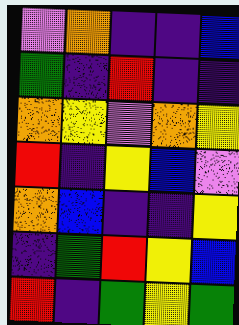[["violet", "orange", "indigo", "indigo", "blue"], ["green", "indigo", "red", "indigo", "indigo"], ["orange", "yellow", "violet", "orange", "yellow"], ["red", "indigo", "yellow", "blue", "violet"], ["orange", "blue", "indigo", "indigo", "yellow"], ["indigo", "green", "red", "yellow", "blue"], ["red", "indigo", "green", "yellow", "green"]]